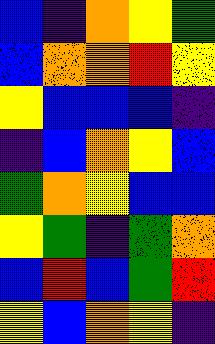[["blue", "indigo", "orange", "yellow", "green"], ["blue", "orange", "orange", "red", "yellow"], ["yellow", "blue", "blue", "blue", "indigo"], ["indigo", "blue", "orange", "yellow", "blue"], ["green", "orange", "yellow", "blue", "blue"], ["yellow", "green", "indigo", "green", "orange"], ["blue", "red", "blue", "green", "red"], ["yellow", "blue", "orange", "yellow", "indigo"]]